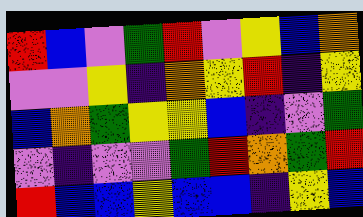[["red", "blue", "violet", "green", "red", "violet", "yellow", "blue", "orange"], ["violet", "violet", "yellow", "indigo", "orange", "yellow", "red", "indigo", "yellow"], ["blue", "orange", "green", "yellow", "yellow", "blue", "indigo", "violet", "green"], ["violet", "indigo", "violet", "violet", "green", "red", "orange", "green", "red"], ["red", "blue", "blue", "yellow", "blue", "blue", "indigo", "yellow", "blue"]]